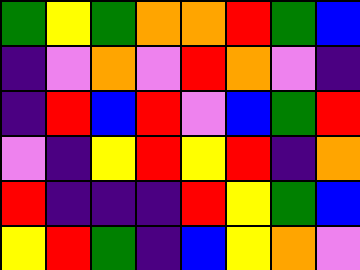[["green", "yellow", "green", "orange", "orange", "red", "green", "blue"], ["indigo", "violet", "orange", "violet", "red", "orange", "violet", "indigo"], ["indigo", "red", "blue", "red", "violet", "blue", "green", "red"], ["violet", "indigo", "yellow", "red", "yellow", "red", "indigo", "orange"], ["red", "indigo", "indigo", "indigo", "red", "yellow", "green", "blue"], ["yellow", "red", "green", "indigo", "blue", "yellow", "orange", "violet"]]